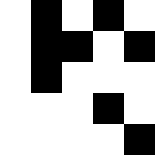[["white", "black", "white", "black", "white"], ["white", "black", "black", "white", "black"], ["white", "black", "white", "white", "white"], ["white", "white", "white", "black", "white"], ["white", "white", "white", "white", "black"]]